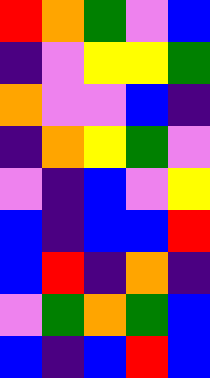[["red", "orange", "green", "violet", "blue"], ["indigo", "violet", "yellow", "yellow", "green"], ["orange", "violet", "violet", "blue", "indigo"], ["indigo", "orange", "yellow", "green", "violet"], ["violet", "indigo", "blue", "violet", "yellow"], ["blue", "indigo", "blue", "blue", "red"], ["blue", "red", "indigo", "orange", "indigo"], ["violet", "green", "orange", "green", "blue"], ["blue", "indigo", "blue", "red", "blue"]]